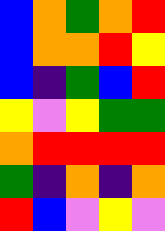[["blue", "orange", "green", "orange", "red"], ["blue", "orange", "orange", "red", "yellow"], ["blue", "indigo", "green", "blue", "red"], ["yellow", "violet", "yellow", "green", "green"], ["orange", "red", "red", "red", "red"], ["green", "indigo", "orange", "indigo", "orange"], ["red", "blue", "violet", "yellow", "violet"]]